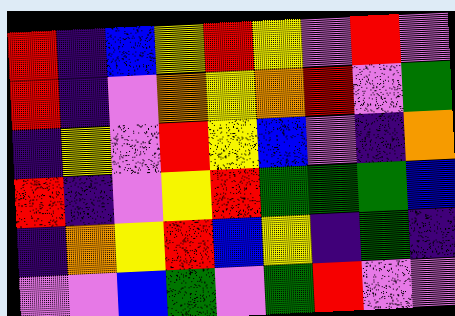[["red", "indigo", "blue", "yellow", "red", "yellow", "violet", "red", "violet"], ["red", "indigo", "violet", "orange", "yellow", "orange", "red", "violet", "green"], ["indigo", "yellow", "violet", "red", "yellow", "blue", "violet", "indigo", "orange"], ["red", "indigo", "violet", "yellow", "red", "green", "green", "green", "blue"], ["indigo", "orange", "yellow", "red", "blue", "yellow", "indigo", "green", "indigo"], ["violet", "violet", "blue", "green", "violet", "green", "red", "violet", "violet"]]